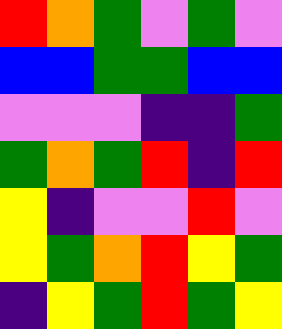[["red", "orange", "green", "violet", "green", "violet"], ["blue", "blue", "green", "green", "blue", "blue"], ["violet", "violet", "violet", "indigo", "indigo", "green"], ["green", "orange", "green", "red", "indigo", "red"], ["yellow", "indigo", "violet", "violet", "red", "violet"], ["yellow", "green", "orange", "red", "yellow", "green"], ["indigo", "yellow", "green", "red", "green", "yellow"]]